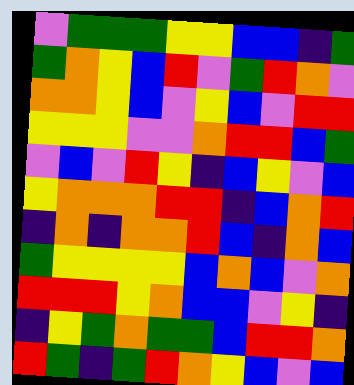[["violet", "green", "green", "green", "yellow", "yellow", "blue", "blue", "indigo", "green"], ["green", "orange", "yellow", "blue", "red", "violet", "green", "red", "orange", "violet"], ["orange", "orange", "yellow", "blue", "violet", "yellow", "blue", "violet", "red", "red"], ["yellow", "yellow", "yellow", "violet", "violet", "orange", "red", "red", "blue", "green"], ["violet", "blue", "violet", "red", "yellow", "indigo", "blue", "yellow", "violet", "blue"], ["yellow", "orange", "orange", "orange", "red", "red", "indigo", "blue", "orange", "red"], ["indigo", "orange", "indigo", "orange", "orange", "red", "blue", "indigo", "orange", "blue"], ["green", "yellow", "yellow", "yellow", "yellow", "blue", "orange", "blue", "violet", "orange"], ["red", "red", "red", "yellow", "orange", "blue", "blue", "violet", "yellow", "indigo"], ["indigo", "yellow", "green", "orange", "green", "green", "blue", "red", "red", "orange"], ["red", "green", "indigo", "green", "red", "orange", "yellow", "blue", "violet", "blue"]]